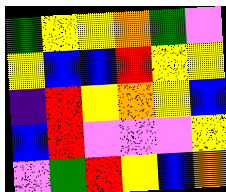[["green", "yellow", "yellow", "orange", "green", "violet"], ["yellow", "blue", "blue", "red", "yellow", "yellow"], ["indigo", "red", "yellow", "orange", "yellow", "blue"], ["blue", "red", "violet", "violet", "violet", "yellow"], ["violet", "green", "red", "yellow", "blue", "orange"]]